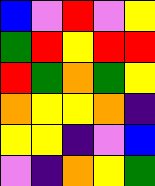[["blue", "violet", "red", "violet", "yellow"], ["green", "red", "yellow", "red", "red"], ["red", "green", "orange", "green", "yellow"], ["orange", "yellow", "yellow", "orange", "indigo"], ["yellow", "yellow", "indigo", "violet", "blue"], ["violet", "indigo", "orange", "yellow", "green"]]